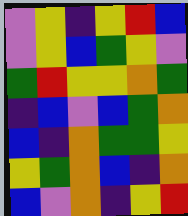[["violet", "yellow", "indigo", "yellow", "red", "blue"], ["violet", "yellow", "blue", "green", "yellow", "violet"], ["green", "red", "yellow", "yellow", "orange", "green"], ["indigo", "blue", "violet", "blue", "green", "orange"], ["blue", "indigo", "orange", "green", "green", "yellow"], ["yellow", "green", "orange", "blue", "indigo", "orange"], ["blue", "violet", "orange", "indigo", "yellow", "red"]]